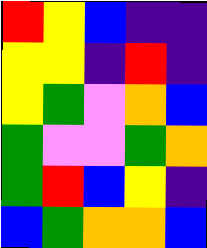[["red", "yellow", "blue", "indigo", "indigo"], ["yellow", "yellow", "indigo", "red", "indigo"], ["yellow", "green", "violet", "orange", "blue"], ["green", "violet", "violet", "green", "orange"], ["green", "red", "blue", "yellow", "indigo"], ["blue", "green", "orange", "orange", "blue"]]